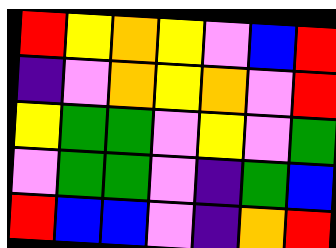[["red", "yellow", "orange", "yellow", "violet", "blue", "red"], ["indigo", "violet", "orange", "yellow", "orange", "violet", "red"], ["yellow", "green", "green", "violet", "yellow", "violet", "green"], ["violet", "green", "green", "violet", "indigo", "green", "blue"], ["red", "blue", "blue", "violet", "indigo", "orange", "red"]]